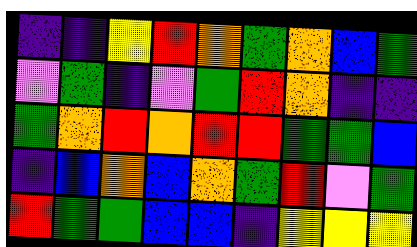[["indigo", "indigo", "yellow", "red", "orange", "green", "orange", "blue", "green"], ["violet", "green", "indigo", "violet", "green", "red", "orange", "indigo", "indigo"], ["green", "orange", "red", "orange", "red", "red", "green", "green", "blue"], ["indigo", "blue", "orange", "blue", "orange", "green", "red", "violet", "green"], ["red", "green", "green", "blue", "blue", "indigo", "yellow", "yellow", "yellow"]]